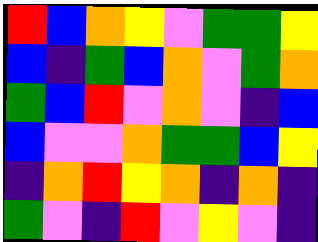[["red", "blue", "orange", "yellow", "violet", "green", "green", "yellow"], ["blue", "indigo", "green", "blue", "orange", "violet", "green", "orange"], ["green", "blue", "red", "violet", "orange", "violet", "indigo", "blue"], ["blue", "violet", "violet", "orange", "green", "green", "blue", "yellow"], ["indigo", "orange", "red", "yellow", "orange", "indigo", "orange", "indigo"], ["green", "violet", "indigo", "red", "violet", "yellow", "violet", "indigo"]]